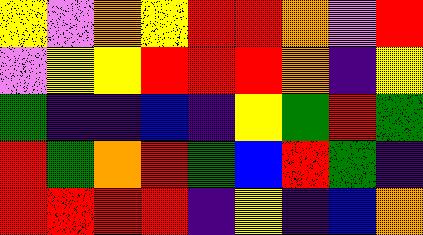[["yellow", "violet", "orange", "yellow", "red", "red", "orange", "violet", "red"], ["violet", "yellow", "yellow", "red", "red", "red", "orange", "indigo", "yellow"], ["green", "indigo", "indigo", "blue", "indigo", "yellow", "green", "red", "green"], ["red", "green", "orange", "red", "green", "blue", "red", "green", "indigo"], ["red", "red", "red", "red", "indigo", "yellow", "indigo", "blue", "orange"]]